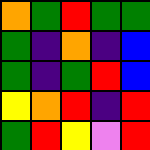[["orange", "green", "red", "green", "green"], ["green", "indigo", "orange", "indigo", "blue"], ["green", "indigo", "green", "red", "blue"], ["yellow", "orange", "red", "indigo", "red"], ["green", "red", "yellow", "violet", "red"]]